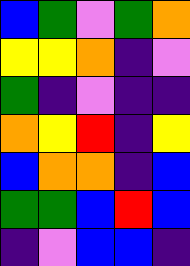[["blue", "green", "violet", "green", "orange"], ["yellow", "yellow", "orange", "indigo", "violet"], ["green", "indigo", "violet", "indigo", "indigo"], ["orange", "yellow", "red", "indigo", "yellow"], ["blue", "orange", "orange", "indigo", "blue"], ["green", "green", "blue", "red", "blue"], ["indigo", "violet", "blue", "blue", "indigo"]]